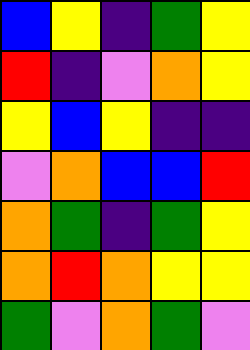[["blue", "yellow", "indigo", "green", "yellow"], ["red", "indigo", "violet", "orange", "yellow"], ["yellow", "blue", "yellow", "indigo", "indigo"], ["violet", "orange", "blue", "blue", "red"], ["orange", "green", "indigo", "green", "yellow"], ["orange", "red", "orange", "yellow", "yellow"], ["green", "violet", "orange", "green", "violet"]]